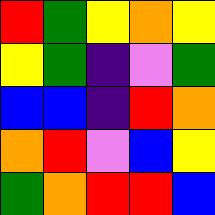[["red", "green", "yellow", "orange", "yellow"], ["yellow", "green", "indigo", "violet", "green"], ["blue", "blue", "indigo", "red", "orange"], ["orange", "red", "violet", "blue", "yellow"], ["green", "orange", "red", "red", "blue"]]